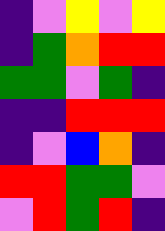[["indigo", "violet", "yellow", "violet", "yellow"], ["indigo", "green", "orange", "red", "red"], ["green", "green", "violet", "green", "indigo"], ["indigo", "indigo", "red", "red", "red"], ["indigo", "violet", "blue", "orange", "indigo"], ["red", "red", "green", "green", "violet"], ["violet", "red", "green", "red", "indigo"]]